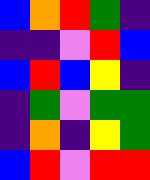[["blue", "orange", "red", "green", "indigo"], ["indigo", "indigo", "violet", "red", "blue"], ["blue", "red", "blue", "yellow", "indigo"], ["indigo", "green", "violet", "green", "green"], ["indigo", "orange", "indigo", "yellow", "green"], ["blue", "red", "violet", "red", "red"]]